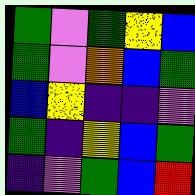[["green", "violet", "green", "yellow", "blue"], ["green", "violet", "orange", "blue", "green"], ["blue", "yellow", "indigo", "indigo", "violet"], ["green", "indigo", "yellow", "blue", "green"], ["indigo", "violet", "green", "blue", "red"]]